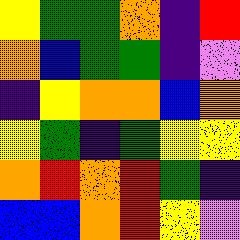[["yellow", "green", "green", "orange", "indigo", "red"], ["orange", "blue", "green", "green", "indigo", "violet"], ["indigo", "yellow", "orange", "orange", "blue", "orange"], ["yellow", "green", "indigo", "green", "yellow", "yellow"], ["orange", "red", "orange", "red", "green", "indigo"], ["blue", "blue", "orange", "red", "yellow", "violet"]]